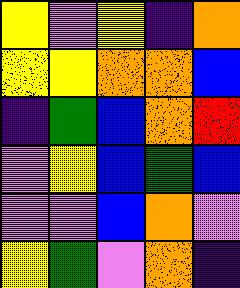[["yellow", "violet", "yellow", "indigo", "orange"], ["yellow", "yellow", "orange", "orange", "blue"], ["indigo", "green", "blue", "orange", "red"], ["violet", "yellow", "blue", "green", "blue"], ["violet", "violet", "blue", "orange", "violet"], ["yellow", "green", "violet", "orange", "indigo"]]